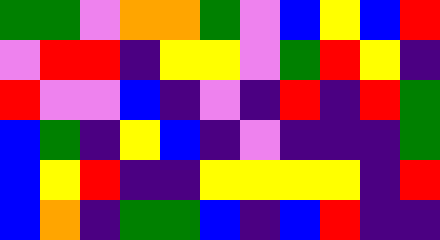[["green", "green", "violet", "orange", "orange", "green", "violet", "blue", "yellow", "blue", "red"], ["violet", "red", "red", "indigo", "yellow", "yellow", "violet", "green", "red", "yellow", "indigo"], ["red", "violet", "violet", "blue", "indigo", "violet", "indigo", "red", "indigo", "red", "green"], ["blue", "green", "indigo", "yellow", "blue", "indigo", "violet", "indigo", "indigo", "indigo", "green"], ["blue", "yellow", "red", "indigo", "indigo", "yellow", "yellow", "yellow", "yellow", "indigo", "red"], ["blue", "orange", "indigo", "green", "green", "blue", "indigo", "blue", "red", "indigo", "indigo"]]